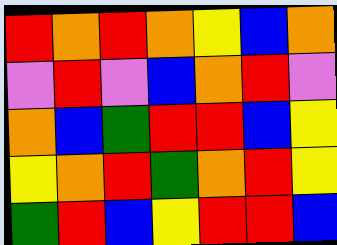[["red", "orange", "red", "orange", "yellow", "blue", "orange"], ["violet", "red", "violet", "blue", "orange", "red", "violet"], ["orange", "blue", "green", "red", "red", "blue", "yellow"], ["yellow", "orange", "red", "green", "orange", "red", "yellow"], ["green", "red", "blue", "yellow", "red", "red", "blue"]]